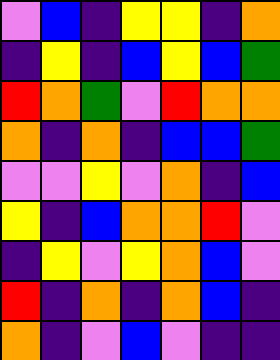[["violet", "blue", "indigo", "yellow", "yellow", "indigo", "orange"], ["indigo", "yellow", "indigo", "blue", "yellow", "blue", "green"], ["red", "orange", "green", "violet", "red", "orange", "orange"], ["orange", "indigo", "orange", "indigo", "blue", "blue", "green"], ["violet", "violet", "yellow", "violet", "orange", "indigo", "blue"], ["yellow", "indigo", "blue", "orange", "orange", "red", "violet"], ["indigo", "yellow", "violet", "yellow", "orange", "blue", "violet"], ["red", "indigo", "orange", "indigo", "orange", "blue", "indigo"], ["orange", "indigo", "violet", "blue", "violet", "indigo", "indigo"]]